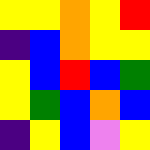[["yellow", "yellow", "orange", "yellow", "red"], ["indigo", "blue", "orange", "yellow", "yellow"], ["yellow", "blue", "red", "blue", "green"], ["yellow", "green", "blue", "orange", "blue"], ["indigo", "yellow", "blue", "violet", "yellow"]]